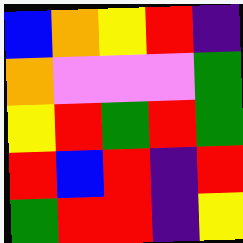[["blue", "orange", "yellow", "red", "indigo"], ["orange", "violet", "violet", "violet", "green"], ["yellow", "red", "green", "red", "green"], ["red", "blue", "red", "indigo", "red"], ["green", "red", "red", "indigo", "yellow"]]